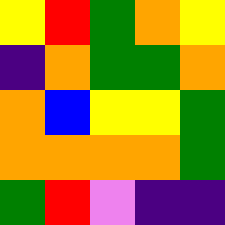[["yellow", "red", "green", "orange", "yellow"], ["indigo", "orange", "green", "green", "orange"], ["orange", "blue", "yellow", "yellow", "green"], ["orange", "orange", "orange", "orange", "green"], ["green", "red", "violet", "indigo", "indigo"]]